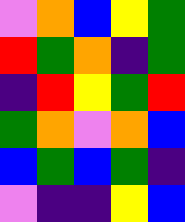[["violet", "orange", "blue", "yellow", "green"], ["red", "green", "orange", "indigo", "green"], ["indigo", "red", "yellow", "green", "red"], ["green", "orange", "violet", "orange", "blue"], ["blue", "green", "blue", "green", "indigo"], ["violet", "indigo", "indigo", "yellow", "blue"]]